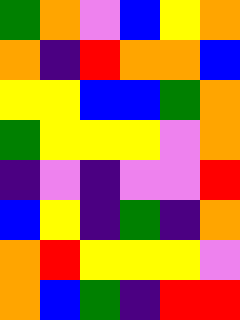[["green", "orange", "violet", "blue", "yellow", "orange"], ["orange", "indigo", "red", "orange", "orange", "blue"], ["yellow", "yellow", "blue", "blue", "green", "orange"], ["green", "yellow", "yellow", "yellow", "violet", "orange"], ["indigo", "violet", "indigo", "violet", "violet", "red"], ["blue", "yellow", "indigo", "green", "indigo", "orange"], ["orange", "red", "yellow", "yellow", "yellow", "violet"], ["orange", "blue", "green", "indigo", "red", "red"]]